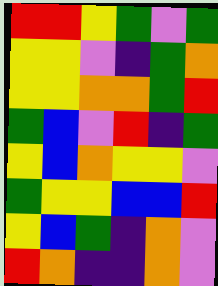[["red", "red", "yellow", "green", "violet", "green"], ["yellow", "yellow", "violet", "indigo", "green", "orange"], ["yellow", "yellow", "orange", "orange", "green", "red"], ["green", "blue", "violet", "red", "indigo", "green"], ["yellow", "blue", "orange", "yellow", "yellow", "violet"], ["green", "yellow", "yellow", "blue", "blue", "red"], ["yellow", "blue", "green", "indigo", "orange", "violet"], ["red", "orange", "indigo", "indigo", "orange", "violet"]]